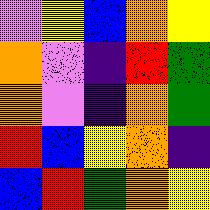[["violet", "yellow", "blue", "orange", "yellow"], ["orange", "violet", "indigo", "red", "green"], ["orange", "violet", "indigo", "orange", "green"], ["red", "blue", "yellow", "orange", "indigo"], ["blue", "red", "green", "orange", "yellow"]]